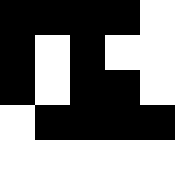[["black", "black", "black", "black", "white"], ["black", "white", "black", "white", "white"], ["black", "white", "black", "black", "white"], ["white", "black", "black", "black", "black"], ["white", "white", "white", "white", "white"]]